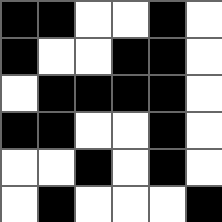[["black", "black", "white", "white", "black", "white"], ["black", "white", "white", "black", "black", "white"], ["white", "black", "black", "black", "black", "white"], ["black", "black", "white", "white", "black", "white"], ["white", "white", "black", "white", "black", "white"], ["white", "black", "white", "white", "white", "black"]]